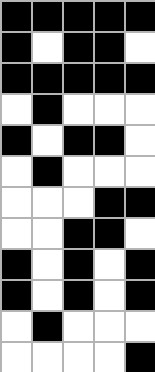[["black", "black", "black", "black", "black"], ["black", "white", "black", "black", "white"], ["black", "black", "black", "black", "black"], ["white", "black", "white", "white", "white"], ["black", "white", "black", "black", "white"], ["white", "black", "white", "white", "white"], ["white", "white", "white", "black", "black"], ["white", "white", "black", "black", "white"], ["black", "white", "black", "white", "black"], ["black", "white", "black", "white", "black"], ["white", "black", "white", "white", "white"], ["white", "white", "white", "white", "black"]]